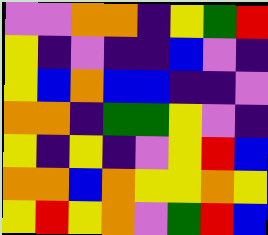[["violet", "violet", "orange", "orange", "indigo", "yellow", "green", "red"], ["yellow", "indigo", "violet", "indigo", "indigo", "blue", "violet", "indigo"], ["yellow", "blue", "orange", "blue", "blue", "indigo", "indigo", "violet"], ["orange", "orange", "indigo", "green", "green", "yellow", "violet", "indigo"], ["yellow", "indigo", "yellow", "indigo", "violet", "yellow", "red", "blue"], ["orange", "orange", "blue", "orange", "yellow", "yellow", "orange", "yellow"], ["yellow", "red", "yellow", "orange", "violet", "green", "red", "blue"]]